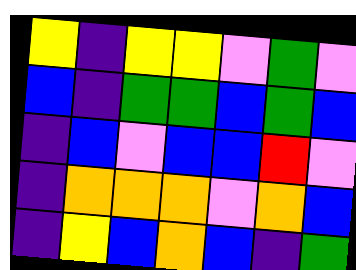[["yellow", "indigo", "yellow", "yellow", "violet", "green", "violet"], ["blue", "indigo", "green", "green", "blue", "green", "blue"], ["indigo", "blue", "violet", "blue", "blue", "red", "violet"], ["indigo", "orange", "orange", "orange", "violet", "orange", "blue"], ["indigo", "yellow", "blue", "orange", "blue", "indigo", "green"]]